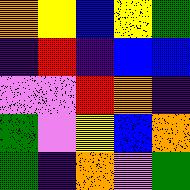[["orange", "yellow", "blue", "yellow", "green"], ["indigo", "red", "indigo", "blue", "blue"], ["violet", "violet", "red", "orange", "indigo"], ["green", "violet", "yellow", "blue", "orange"], ["green", "indigo", "orange", "violet", "green"]]